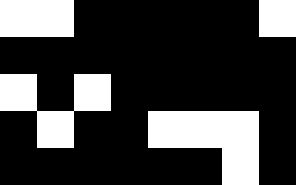[["white", "white", "black", "black", "black", "black", "black", "white"], ["black", "black", "black", "black", "black", "black", "black", "black"], ["white", "black", "white", "black", "black", "black", "black", "black"], ["black", "white", "black", "black", "white", "white", "white", "black"], ["black", "black", "black", "black", "black", "black", "white", "black"]]